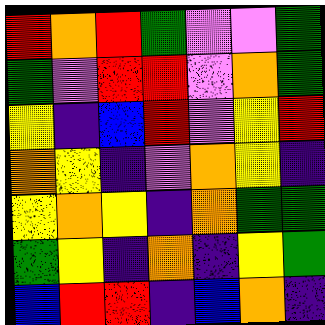[["red", "orange", "red", "green", "violet", "violet", "green"], ["green", "violet", "red", "red", "violet", "orange", "green"], ["yellow", "indigo", "blue", "red", "violet", "yellow", "red"], ["orange", "yellow", "indigo", "violet", "orange", "yellow", "indigo"], ["yellow", "orange", "yellow", "indigo", "orange", "green", "green"], ["green", "yellow", "indigo", "orange", "indigo", "yellow", "green"], ["blue", "red", "red", "indigo", "blue", "orange", "indigo"]]